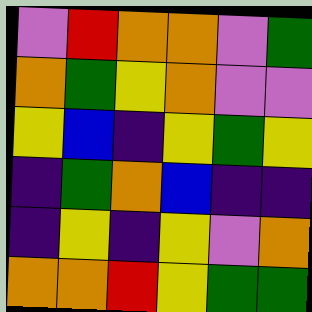[["violet", "red", "orange", "orange", "violet", "green"], ["orange", "green", "yellow", "orange", "violet", "violet"], ["yellow", "blue", "indigo", "yellow", "green", "yellow"], ["indigo", "green", "orange", "blue", "indigo", "indigo"], ["indigo", "yellow", "indigo", "yellow", "violet", "orange"], ["orange", "orange", "red", "yellow", "green", "green"]]